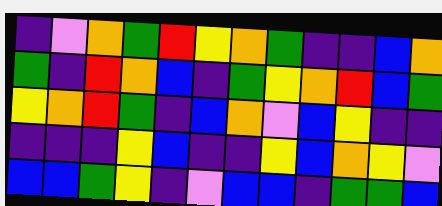[["indigo", "violet", "orange", "green", "red", "yellow", "orange", "green", "indigo", "indigo", "blue", "orange"], ["green", "indigo", "red", "orange", "blue", "indigo", "green", "yellow", "orange", "red", "blue", "green"], ["yellow", "orange", "red", "green", "indigo", "blue", "orange", "violet", "blue", "yellow", "indigo", "indigo"], ["indigo", "indigo", "indigo", "yellow", "blue", "indigo", "indigo", "yellow", "blue", "orange", "yellow", "violet"], ["blue", "blue", "green", "yellow", "indigo", "violet", "blue", "blue", "indigo", "green", "green", "blue"]]